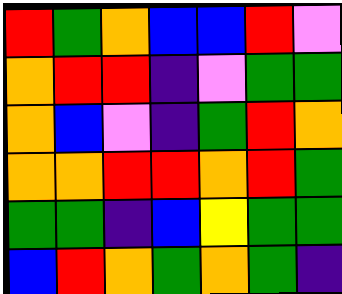[["red", "green", "orange", "blue", "blue", "red", "violet"], ["orange", "red", "red", "indigo", "violet", "green", "green"], ["orange", "blue", "violet", "indigo", "green", "red", "orange"], ["orange", "orange", "red", "red", "orange", "red", "green"], ["green", "green", "indigo", "blue", "yellow", "green", "green"], ["blue", "red", "orange", "green", "orange", "green", "indigo"]]